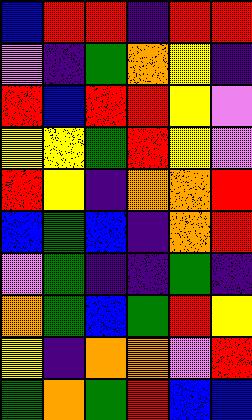[["blue", "red", "red", "indigo", "red", "red"], ["violet", "indigo", "green", "orange", "yellow", "indigo"], ["red", "blue", "red", "red", "yellow", "violet"], ["yellow", "yellow", "green", "red", "yellow", "violet"], ["red", "yellow", "indigo", "orange", "orange", "red"], ["blue", "green", "blue", "indigo", "orange", "red"], ["violet", "green", "indigo", "indigo", "green", "indigo"], ["orange", "green", "blue", "green", "red", "yellow"], ["yellow", "indigo", "orange", "orange", "violet", "red"], ["green", "orange", "green", "red", "blue", "blue"]]